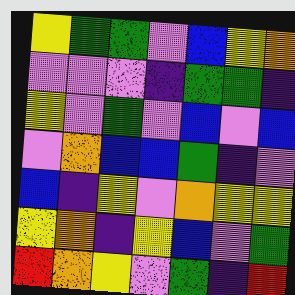[["yellow", "green", "green", "violet", "blue", "yellow", "orange"], ["violet", "violet", "violet", "indigo", "green", "green", "indigo"], ["yellow", "violet", "green", "violet", "blue", "violet", "blue"], ["violet", "orange", "blue", "blue", "green", "indigo", "violet"], ["blue", "indigo", "yellow", "violet", "orange", "yellow", "yellow"], ["yellow", "orange", "indigo", "yellow", "blue", "violet", "green"], ["red", "orange", "yellow", "violet", "green", "indigo", "red"]]